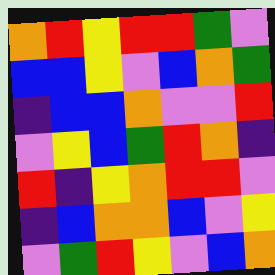[["orange", "red", "yellow", "red", "red", "green", "violet"], ["blue", "blue", "yellow", "violet", "blue", "orange", "green"], ["indigo", "blue", "blue", "orange", "violet", "violet", "red"], ["violet", "yellow", "blue", "green", "red", "orange", "indigo"], ["red", "indigo", "yellow", "orange", "red", "red", "violet"], ["indigo", "blue", "orange", "orange", "blue", "violet", "yellow"], ["violet", "green", "red", "yellow", "violet", "blue", "orange"]]